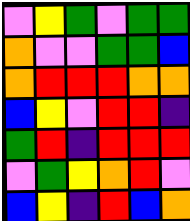[["violet", "yellow", "green", "violet", "green", "green"], ["orange", "violet", "violet", "green", "green", "blue"], ["orange", "red", "red", "red", "orange", "orange"], ["blue", "yellow", "violet", "red", "red", "indigo"], ["green", "red", "indigo", "red", "red", "red"], ["violet", "green", "yellow", "orange", "red", "violet"], ["blue", "yellow", "indigo", "red", "blue", "orange"]]